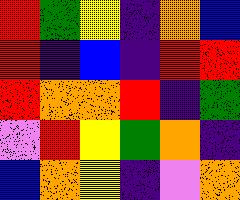[["red", "green", "yellow", "indigo", "orange", "blue"], ["red", "indigo", "blue", "indigo", "red", "red"], ["red", "orange", "orange", "red", "indigo", "green"], ["violet", "red", "yellow", "green", "orange", "indigo"], ["blue", "orange", "yellow", "indigo", "violet", "orange"]]